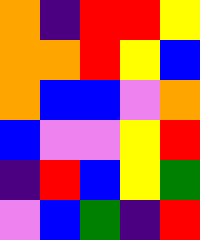[["orange", "indigo", "red", "red", "yellow"], ["orange", "orange", "red", "yellow", "blue"], ["orange", "blue", "blue", "violet", "orange"], ["blue", "violet", "violet", "yellow", "red"], ["indigo", "red", "blue", "yellow", "green"], ["violet", "blue", "green", "indigo", "red"]]